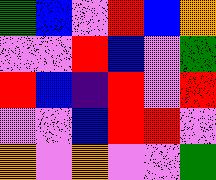[["green", "blue", "violet", "red", "blue", "orange"], ["violet", "violet", "red", "blue", "violet", "green"], ["red", "blue", "indigo", "red", "violet", "red"], ["violet", "violet", "blue", "red", "red", "violet"], ["orange", "violet", "orange", "violet", "violet", "green"]]